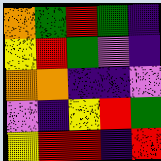[["orange", "green", "red", "green", "indigo"], ["yellow", "red", "green", "violet", "indigo"], ["orange", "orange", "indigo", "indigo", "violet"], ["violet", "indigo", "yellow", "red", "green"], ["yellow", "red", "red", "indigo", "red"]]